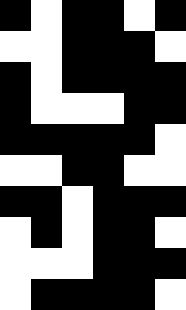[["black", "white", "black", "black", "white", "black"], ["white", "white", "black", "black", "black", "white"], ["black", "white", "black", "black", "black", "black"], ["black", "white", "white", "white", "black", "black"], ["black", "black", "black", "black", "black", "white"], ["white", "white", "black", "black", "white", "white"], ["black", "black", "white", "black", "black", "black"], ["white", "black", "white", "black", "black", "white"], ["white", "white", "white", "black", "black", "black"], ["white", "black", "black", "black", "black", "white"]]